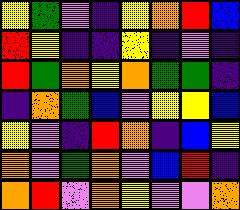[["yellow", "green", "violet", "indigo", "yellow", "orange", "red", "blue"], ["red", "yellow", "indigo", "indigo", "yellow", "indigo", "violet", "indigo"], ["red", "green", "orange", "yellow", "orange", "green", "green", "indigo"], ["indigo", "orange", "green", "blue", "violet", "yellow", "yellow", "blue"], ["yellow", "violet", "indigo", "red", "orange", "indigo", "blue", "yellow"], ["orange", "violet", "green", "orange", "violet", "blue", "red", "indigo"], ["orange", "red", "violet", "orange", "yellow", "violet", "violet", "orange"]]